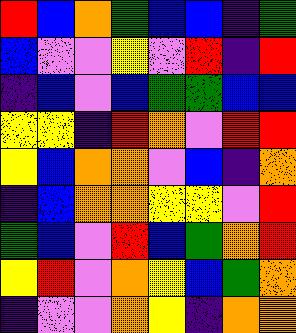[["red", "blue", "orange", "green", "blue", "blue", "indigo", "green"], ["blue", "violet", "violet", "yellow", "violet", "red", "indigo", "red"], ["indigo", "blue", "violet", "blue", "green", "green", "blue", "blue"], ["yellow", "yellow", "indigo", "red", "orange", "violet", "red", "red"], ["yellow", "blue", "orange", "orange", "violet", "blue", "indigo", "orange"], ["indigo", "blue", "orange", "orange", "yellow", "yellow", "violet", "red"], ["green", "blue", "violet", "red", "blue", "green", "orange", "red"], ["yellow", "red", "violet", "orange", "yellow", "blue", "green", "orange"], ["indigo", "violet", "violet", "orange", "yellow", "indigo", "orange", "orange"]]